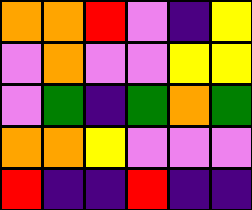[["orange", "orange", "red", "violet", "indigo", "yellow"], ["violet", "orange", "violet", "violet", "yellow", "yellow"], ["violet", "green", "indigo", "green", "orange", "green"], ["orange", "orange", "yellow", "violet", "violet", "violet"], ["red", "indigo", "indigo", "red", "indigo", "indigo"]]